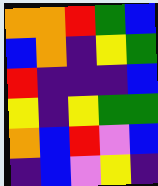[["orange", "orange", "red", "green", "blue"], ["blue", "orange", "indigo", "yellow", "green"], ["red", "indigo", "indigo", "indigo", "blue"], ["yellow", "indigo", "yellow", "green", "green"], ["orange", "blue", "red", "violet", "blue"], ["indigo", "blue", "violet", "yellow", "indigo"]]